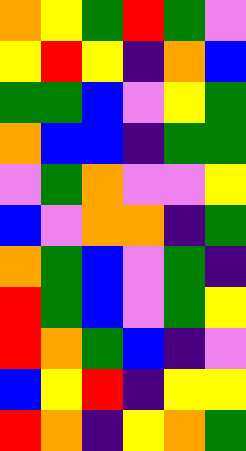[["orange", "yellow", "green", "red", "green", "violet"], ["yellow", "red", "yellow", "indigo", "orange", "blue"], ["green", "green", "blue", "violet", "yellow", "green"], ["orange", "blue", "blue", "indigo", "green", "green"], ["violet", "green", "orange", "violet", "violet", "yellow"], ["blue", "violet", "orange", "orange", "indigo", "green"], ["orange", "green", "blue", "violet", "green", "indigo"], ["red", "green", "blue", "violet", "green", "yellow"], ["red", "orange", "green", "blue", "indigo", "violet"], ["blue", "yellow", "red", "indigo", "yellow", "yellow"], ["red", "orange", "indigo", "yellow", "orange", "green"]]